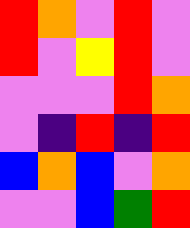[["red", "orange", "violet", "red", "violet"], ["red", "violet", "yellow", "red", "violet"], ["violet", "violet", "violet", "red", "orange"], ["violet", "indigo", "red", "indigo", "red"], ["blue", "orange", "blue", "violet", "orange"], ["violet", "violet", "blue", "green", "red"]]